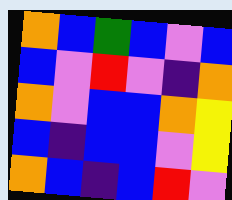[["orange", "blue", "green", "blue", "violet", "blue"], ["blue", "violet", "red", "violet", "indigo", "orange"], ["orange", "violet", "blue", "blue", "orange", "yellow"], ["blue", "indigo", "blue", "blue", "violet", "yellow"], ["orange", "blue", "indigo", "blue", "red", "violet"]]